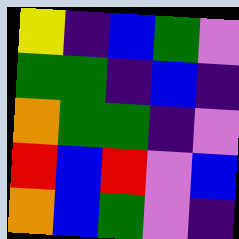[["yellow", "indigo", "blue", "green", "violet"], ["green", "green", "indigo", "blue", "indigo"], ["orange", "green", "green", "indigo", "violet"], ["red", "blue", "red", "violet", "blue"], ["orange", "blue", "green", "violet", "indigo"]]